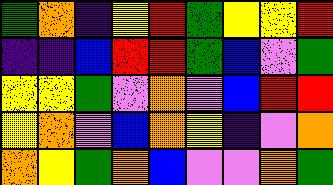[["green", "orange", "indigo", "yellow", "red", "green", "yellow", "yellow", "red"], ["indigo", "indigo", "blue", "red", "red", "green", "blue", "violet", "green"], ["yellow", "yellow", "green", "violet", "orange", "violet", "blue", "red", "red"], ["yellow", "orange", "violet", "blue", "orange", "yellow", "indigo", "violet", "orange"], ["orange", "yellow", "green", "orange", "blue", "violet", "violet", "orange", "green"]]